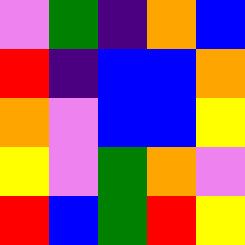[["violet", "green", "indigo", "orange", "blue"], ["red", "indigo", "blue", "blue", "orange"], ["orange", "violet", "blue", "blue", "yellow"], ["yellow", "violet", "green", "orange", "violet"], ["red", "blue", "green", "red", "yellow"]]